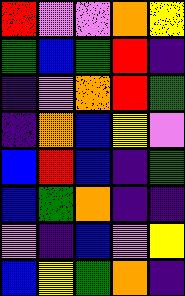[["red", "violet", "violet", "orange", "yellow"], ["green", "blue", "green", "red", "indigo"], ["indigo", "violet", "orange", "red", "green"], ["indigo", "orange", "blue", "yellow", "violet"], ["blue", "red", "blue", "indigo", "green"], ["blue", "green", "orange", "indigo", "indigo"], ["violet", "indigo", "blue", "violet", "yellow"], ["blue", "yellow", "green", "orange", "indigo"]]